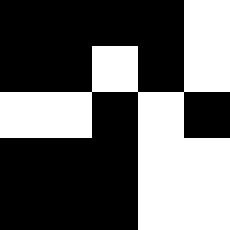[["black", "black", "black", "black", "white"], ["black", "black", "white", "black", "white"], ["white", "white", "black", "white", "black"], ["black", "black", "black", "white", "white"], ["black", "black", "black", "white", "white"]]